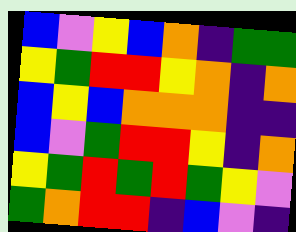[["blue", "violet", "yellow", "blue", "orange", "indigo", "green", "green"], ["yellow", "green", "red", "red", "yellow", "orange", "indigo", "orange"], ["blue", "yellow", "blue", "orange", "orange", "orange", "indigo", "indigo"], ["blue", "violet", "green", "red", "red", "yellow", "indigo", "orange"], ["yellow", "green", "red", "green", "red", "green", "yellow", "violet"], ["green", "orange", "red", "red", "indigo", "blue", "violet", "indigo"]]